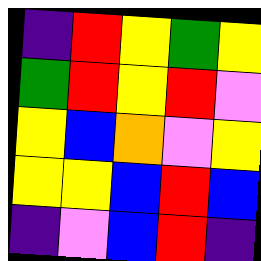[["indigo", "red", "yellow", "green", "yellow"], ["green", "red", "yellow", "red", "violet"], ["yellow", "blue", "orange", "violet", "yellow"], ["yellow", "yellow", "blue", "red", "blue"], ["indigo", "violet", "blue", "red", "indigo"]]